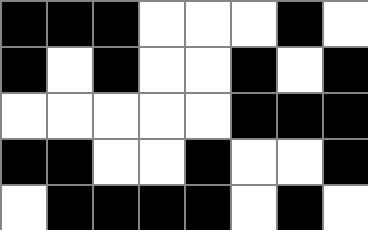[["black", "black", "black", "white", "white", "white", "black", "white"], ["black", "white", "black", "white", "white", "black", "white", "black"], ["white", "white", "white", "white", "white", "black", "black", "black"], ["black", "black", "white", "white", "black", "white", "white", "black"], ["white", "black", "black", "black", "black", "white", "black", "white"]]